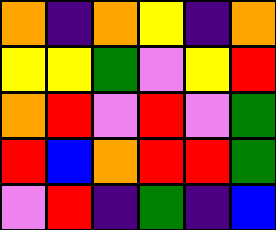[["orange", "indigo", "orange", "yellow", "indigo", "orange"], ["yellow", "yellow", "green", "violet", "yellow", "red"], ["orange", "red", "violet", "red", "violet", "green"], ["red", "blue", "orange", "red", "red", "green"], ["violet", "red", "indigo", "green", "indigo", "blue"]]